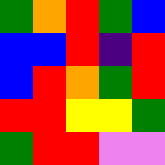[["green", "orange", "red", "green", "blue"], ["blue", "blue", "red", "indigo", "red"], ["blue", "red", "orange", "green", "red"], ["red", "red", "yellow", "yellow", "green"], ["green", "red", "red", "violet", "violet"]]